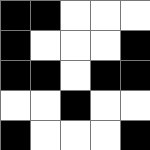[["black", "black", "white", "white", "white"], ["black", "white", "white", "white", "black"], ["black", "black", "white", "black", "black"], ["white", "white", "black", "white", "white"], ["black", "white", "white", "white", "black"]]